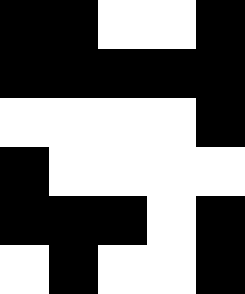[["black", "black", "white", "white", "black"], ["black", "black", "black", "black", "black"], ["white", "white", "white", "white", "black"], ["black", "white", "white", "white", "white"], ["black", "black", "black", "white", "black"], ["white", "black", "white", "white", "black"]]